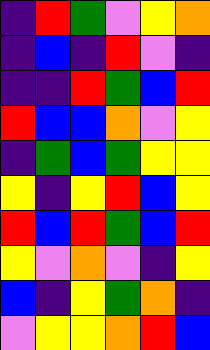[["indigo", "red", "green", "violet", "yellow", "orange"], ["indigo", "blue", "indigo", "red", "violet", "indigo"], ["indigo", "indigo", "red", "green", "blue", "red"], ["red", "blue", "blue", "orange", "violet", "yellow"], ["indigo", "green", "blue", "green", "yellow", "yellow"], ["yellow", "indigo", "yellow", "red", "blue", "yellow"], ["red", "blue", "red", "green", "blue", "red"], ["yellow", "violet", "orange", "violet", "indigo", "yellow"], ["blue", "indigo", "yellow", "green", "orange", "indigo"], ["violet", "yellow", "yellow", "orange", "red", "blue"]]